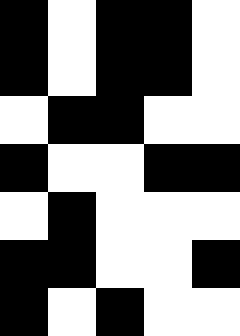[["black", "white", "black", "black", "white"], ["black", "white", "black", "black", "white"], ["white", "black", "black", "white", "white"], ["black", "white", "white", "black", "black"], ["white", "black", "white", "white", "white"], ["black", "black", "white", "white", "black"], ["black", "white", "black", "white", "white"]]